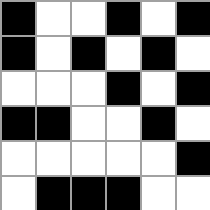[["black", "white", "white", "black", "white", "black"], ["black", "white", "black", "white", "black", "white"], ["white", "white", "white", "black", "white", "black"], ["black", "black", "white", "white", "black", "white"], ["white", "white", "white", "white", "white", "black"], ["white", "black", "black", "black", "white", "white"]]